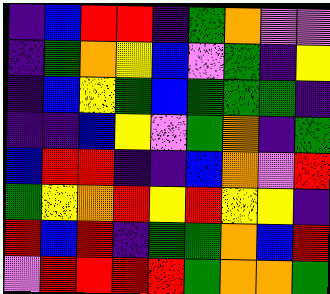[["indigo", "blue", "red", "red", "indigo", "green", "orange", "violet", "violet"], ["indigo", "green", "orange", "yellow", "blue", "violet", "green", "indigo", "yellow"], ["indigo", "blue", "yellow", "green", "blue", "green", "green", "green", "indigo"], ["indigo", "indigo", "blue", "yellow", "violet", "green", "orange", "indigo", "green"], ["blue", "red", "red", "indigo", "indigo", "blue", "orange", "violet", "red"], ["green", "yellow", "orange", "red", "yellow", "red", "yellow", "yellow", "indigo"], ["red", "blue", "red", "indigo", "green", "green", "orange", "blue", "red"], ["violet", "red", "red", "red", "red", "green", "orange", "orange", "green"]]